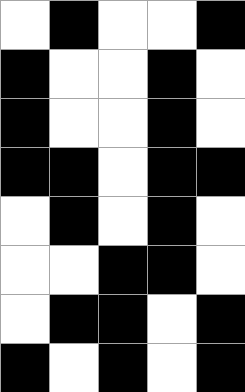[["white", "black", "white", "white", "black"], ["black", "white", "white", "black", "white"], ["black", "white", "white", "black", "white"], ["black", "black", "white", "black", "black"], ["white", "black", "white", "black", "white"], ["white", "white", "black", "black", "white"], ["white", "black", "black", "white", "black"], ["black", "white", "black", "white", "black"]]